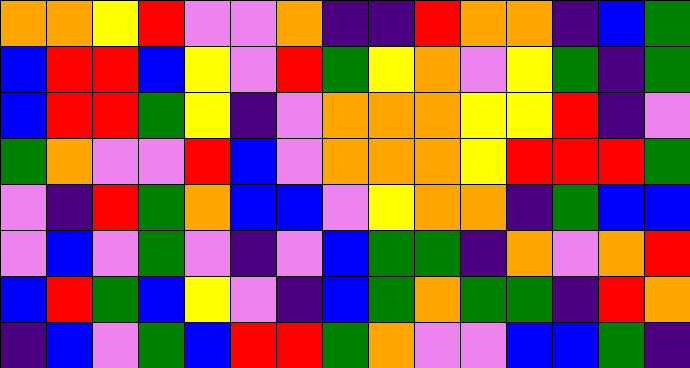[["orange", "orange", "yellow", "red", "violet", "violet", "orange", "indigo", "indigo", "red", "orange", "orange", "indigo", "blue", "green"], ["blue", "red", "red", "blue", "yellow", "violet", "red", "green", "yellow", "orange", "violet", "yellow", "green", "indigo", "green"], ["blue", "red", "red", "green", "yellow", "indigo", "violet", "orange", "orange", "orange", "yellow", "yellow", "red", "indigo", "violet"], ["green", "orange", "violet", "violet", "red", "blue", "violet", "orange", "orange", "orange", "yellow", "red", "red", "red", "green"], ["violet", "indigo", "red", "green", "orange", "blue", "blue", "violet", "yellow", "orange", "orange", "indigo", "green", "blue", "blue"], ["violet", "blue", "violet", "green", "violet", "indigo", "violet", "blue", "green", "green", "indigo", "orange", "violet", "orange", "red"], ["blue", "red", "green", "blue", "yellow", "violet", "indigo", "blue", "green", "orange", "green", "green", "indigo", "red", "orange"], ["indigo", "blue", "violet", "green", "blue", "red", "red", "green", "orange", "violet", "violet", "blue", "blue", "green", "indigo"]]